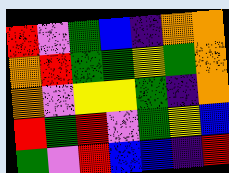[["red", "violet", "green", "blue", "indigo", "orange", "orange"], ["orange", "red", "green", "green", "yellow", "green", "orange"], ["orange", "violet", "yellow", "yellow", "green", "indigo", "orange"], ["red", "green", "red", "violet", "green", "yellow", "blue"], ["green", "violet", "red", "blue", "blue", "indigo", "red"]]